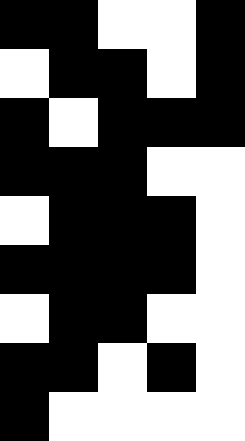[["black", "black", "white", "white", "black"], ["white", "black", "black", "white", "black"], ["black", "white", "black", "black", "black"], ["black", "black", "black", "white", "white"], ["white", "black", "black", "black", "white"], ["black", "black", "black", "black", "white"], ["white", "black", "black", "white", "white"], ["black", "black", "white", "black", "white"], ["black", "white", "white", "white", "white"]]